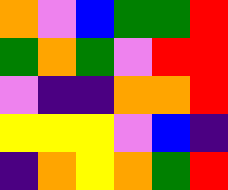[["orange", "violet", "blue", "green", "green", "red"], ["green", "orange", "green", "violet", "red", "red"], ["violet", "indigo", "indigo", "orange", "orange", "red"], ["yellow", "yellow", "yellow", "violet", "blue", "indigo"], ["indigo", "orange", "yellow", "orange", "green", "red"]]